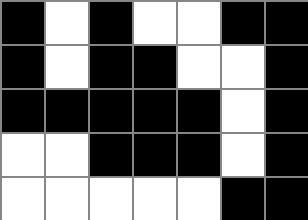[["black", "white", "black", "white", "white", "black", "black"], ["black", "white", "black", "black", "white", "white", "black"], ["black", "black", "black", "black", "black", "white", "black"], ["white", "white", "black", "black", "black", "white", "black"], ["white", "white", "white", "white", "white", "black", "black"]]